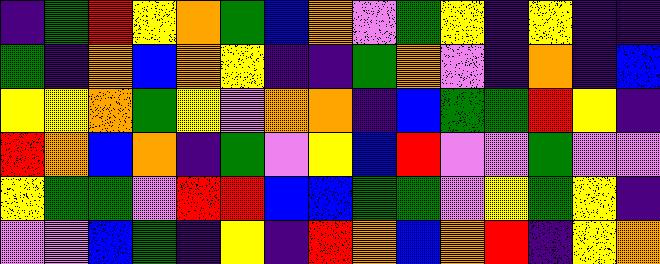[["indigo", "green", "red", "yellow", "orange", "green", "blue", "orange", "violet", "green", "yellow", "indigo", "yellow", "indigo", "indigo"], ["green", "indigo", "orange", "blue", "orange", "yellow", "indigo", "indigo", "green", "orange", "violet", "indigo", "orange", "indigo", "blue"], ["yellow", "yellow", "orange", "green", "yellow", "violet", "orange", "orange", "indigo", "blue", "green", "green", "red", "yellow", "indigo"], ["red", "orange", "blue", "orange", "indigo", "green", "violet", "yellow", "blue", "red", "violet", "violet", "green", "violet", "violet"], ["yellow", "green", "green", "violet", "red", "red", "blue", "blue", "green", "green", "violet", "yellow", "green", "yellow", "indigo"], ["violet", "violet", "blue", "green", "indigo", "yellow", "indigo", "red", "orange", "blue", "orange", "red", "indigo", "yellow", "orange"]]